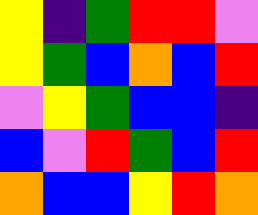[["yellow", "indigo", "green", "red", "red", "violet"], ["yellow", "green", "blue", "orange", "blue", "red"], ["violet", "yellow", "green", "blue", "blue", "indigo"], ["blue", "violet", "red", "green", "blue", "red"], ["orange", "blue", "blue", "yellow", "red", "orange"]]